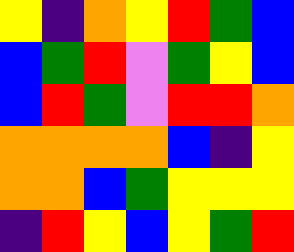[["yellow", "indigo", "orange", "yellow", "red", "green", "blue"], ["blue", "green", "red", "violet", "green", "yellow", "blue"], ["blue", "red", "green", "violet", "red", "red", "orange"], ["orange", "orange", "orange", "orange", "blue", "indigo", "yellow"], ["orange", "orange", "blue", "green", "yellow", "yellow", "yellow"], ["indigo", "red", "yellow", "blue", "yellow", "green", "red"]]